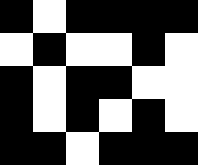[["black", "white", "black", "black", "black", "black"], ["white", "black", "white", "white", "black", "white"], ["black", "white", "black", "black", "white", "white"], ["black", "white", "black", "white", "black", "white"], ["black", "black", "white", "black", "black", "black"]]